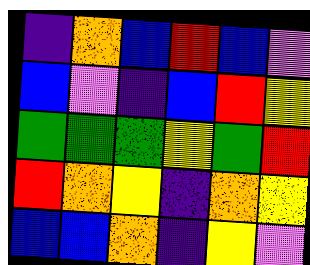[["indigo", "orange", "blue", "red", "blue", "violet"], ["blue", "violet", "indigo", "blue", "red", "yellow"], ["green", "green", "green", "yellow", "green", "red"], ["red", "orange", "yellow", "indigo", "orange", "yellow"], ["blue", "blue", "orange", "indigo", "yellow", "violet"]]